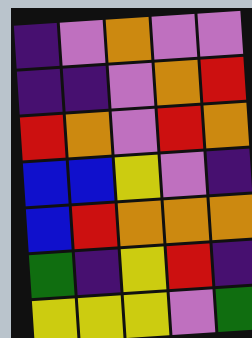[["indigo", "violet", "orange", "violet", "violet"], ["indigo", "indigo", "violet", "orange", "red"], ["red", "orange", "violet", "red", "orange"], ["blue", "blue", "yellow", "violet", "indigo"], ["blue", "red", "orange", "orange", "orange"], ["green", "indigo", "yellow", "red", "indigo"], ["yellow", "yellow", "yellow", "violet", "green"]]